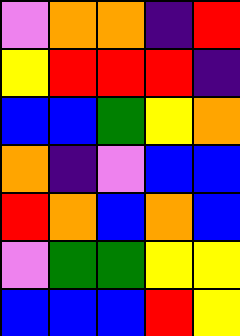[["violet", "orange", "orange", "indigo", "red"], ["yellow", "red", "red", "red", "indigo"], ["blue", "blue", "green", "yellow", "orange"], ["orange", "indigo", "violet", "blue", "blue"], ["red", "orange", "blue", "orange", "blue"], ["violet", "green", "green", "yellow", "yellow"], ["blue", "blue", "blue", "red", "yellow"]]